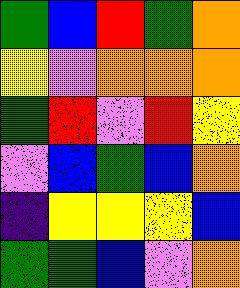[["green", "blue", "red", "green", "orange"], ["yellow", "violet", "orange", "orange", "orange"], ["green", "red", "violet", "red", "yellow"], ["violet", "blue", "green", "blue", "orange"], ["indigo", "yellow", "yellow", "yellow", "blue"], ["green", "green", "blue", "violet", "orange"]]